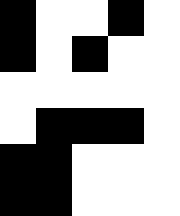[["black", "white", "white", "black", "white"], ["black", "white", "black", "white", "white"], ["white", "white", "white", "white", "white"], ["white", "black", "black", "black", "white"], ["black", "black", "white", "white", "white"], ["black", "black", "white", "white", "white"]]